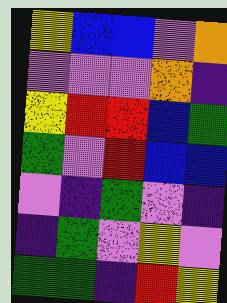[["yellow", "blue", "blue", "violet", "orange"], ["violet", "violet", "violet", "orange", "indigo"], ["yellow", "red", "red", "blue", "green"], ["green", "violet", "red", "blue", "blue"], ["violet", "indigo", "green", "violet", "indigo"], ["indigo", "green", "violet", "yellow", "violet"], ["green", "green", "indigo", "red", "yellow"]]